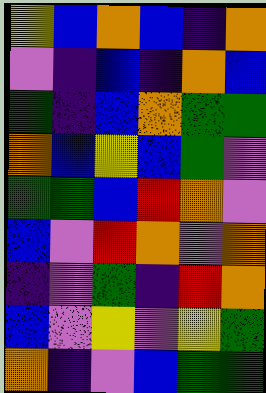[["yellow", "blue", "orange", "blue", "indigo", "orange"], ["violet", "indigo", "blue", "indigo", "orange", "blue"], ["green", "indigo", "blue", "orange", "green", "green"], ["orange", "blue", "yellow", "blue", "green", "violet"], ["green", "green", "blue", "red", "orange", "violet"], ["blue", "violet", "red", "orange", "violet", "orange"], ["indigo", "violet", "green", "indigo", "red", "orange"], ["blue", "violet", "yellow", "violet", "yellow", "green"], ["orange", "indigo", "violet", "blue", "green", "green"]]